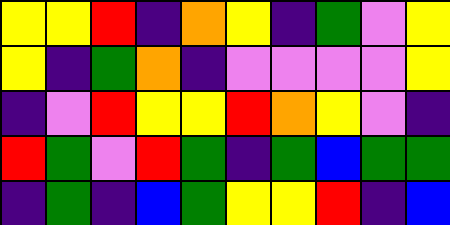[["yellow", "yellow", "red", "indigo", "orange", "yellow", "indigo", "green", "violet", "yellow"], ["yellow", "indigo", "green", "orange", "indigo", "violet", "violet", "violet", "violet", "yellow"], ["indigo", "violet", "red", "yellow", "yellow", "red", "orange", "yellow", "violet", "indigo"], ["red", "green", "violet", "red", "green", "indigo", "green", "blue", "green", "green"], ["indigo", "green", "indigo", "blue", "green", "yellow", "yellow", "red", "indigo", "blue"]]